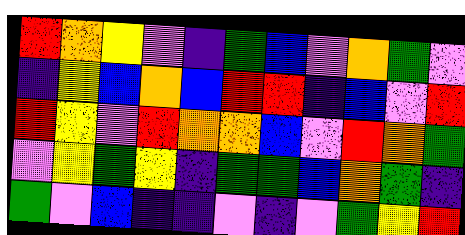[["red", "orange", "yellow", "violet", "indigo", "green", "blue", "violet", "orange", "green", "violet"], ["indigo", "yellow", "blue", "orange", "blue", "red", "red", "indigo", "blue", "violet", "red"], ["red", "yellow", "violet", "red", "orange", "orange", "blue", "violet", "red", "orange", "green"], ["violet", "yellow", "green", "yellow", "indigo", "green", "green", "blue", "orange", "green", "indigo"], ["green", "violet", "blue", "indigo", "indigo", "violet", "indigo", "violet", "green", "yellow", "red"]]